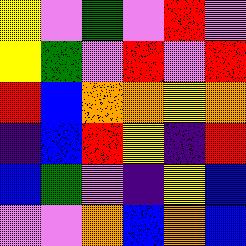[["yellow", "violet", "green", "violet", "red", "violet"], ["yellow", "green", "violet", "red", "violet", "red"], ["red", "blue", "orange", "orange", "yellow", "orange"], ["indigo", "blue", "red", "yellow", "indigo", "red"], ["blue", "green", "violet", "indigo", "yellow", "blue"], ["violet", "violet", "orange", "blue", "orange", "blue"]]